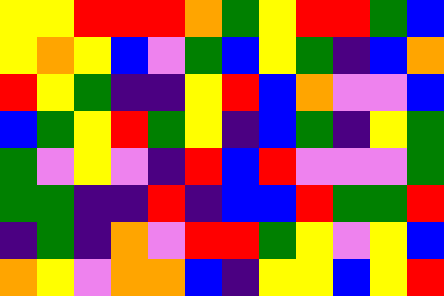[["yellow", "yellow", "red", "red", "red", "orange", "green", "yellow", "red", "red", "green", "blue"], ["yellow", "orange", "yellow", "blue", "violet", "green", "blue", "yellow", "green", "indigo", "blue", "orange"], ["red", "yellow", "green", "indigo", "indigo", "yellow", "red", "blue", "orange", "violet", "violet", "blue"], ["blue", "green", "yellow", "red", "green", "yellow", "indigo", "blue", "green", "indigo", "yellow", "green"], ["green", "violet", "yellow", "violet", "indigo", "red", "blue", "red", "violet", "violet", "violet", "green"], ["green", "green", "indigo", "indigo", "red", "indigo", "blue", "blue", "red", "green", "green", "red"], ["indigo", "green", "indigo", "orange", "violet", "red", "red", "green", "yellow", "violet", "yellow", "blue"], ["orange", "yellow", "violet", "orange", "orange", "blue", "indigo", "yellow", "yellow", "blue", "yellow", "red"]]